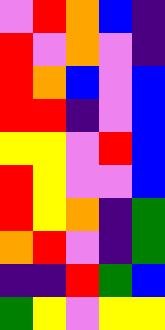[["violet", "red", "orange", "blue", "indigo"], ["red", "violet", "orange", "violet", "indigo"], ["red", "orange", "blue", "violet", "blue"], ["red", "red", "indigo", "violet", "blue"], ["yellow", "yellow", "violet", "red", "blue"], ["red", "yellow", "violet", "violet", "blue"], ["red", "yellow", "orange", "indigo", "green"], ["orange", "red", "violet", "indigo", "green"], ["indigo", "indigo", "red", "green", "blue"], ["green", "yellow", "violet", "yellow", "yellow"]]